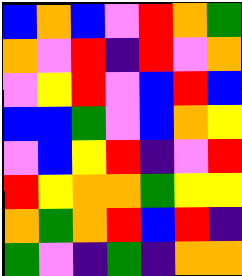[["blue", "orange", "blue", "violet", "red", "orange", "green"], ["orange", "violet", "red", "indigo", "red", "violet", "orange"], ["violet", "yellow", "red", "violet", "blue", "red", "blue"], ["blue", "blue", "green", "violet", "blue", "orange", "yellow"], ["violet", "blue", "yellow", "red", "indigo", "violet", "red"], ["red", "yellow", "orange", "orange", "green", "yellow", "yellow"], ["orange", "green", "orange", "red", "blue", "red", "indigo"], ["green", "violet", "indigo", "green", "indigo", "orange", "orange"]]